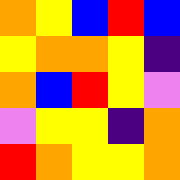[["orange", "yellow", "blue", "red", "blue"], ["yellow", "orange", "orange", "yellow", "indigo"], ["orange", "blue", "red", "yellow", "violet"], ["violet", "yellow", "yellow", "indigo", "orange"], ["red", "orange", "yellow", "yellow", "orange"]]